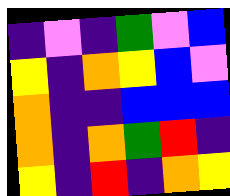[["indigo", "violet", "indigo", "green", "violet", "blue"], ["yellow", "indigo", "orange", "yellow", "blue", "violet"], ["orange", "indigo", "indigo", "blue", "blue", "blue"], ["orange", "indigo", "orange", "green", "red", "indigo"], ["yellow", "indigo", "red", "indigo", "orange", "yellow"]]